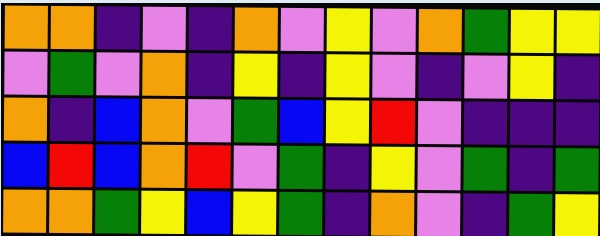[["orange", "orange", "indigo", "violet", "indigo", "orange", "violet", "yellow", "violet", "orange", "green", "yellow", "yellow"], ["violet", "green", "violet", "orange", "indigo", "yellow", "indigo", "yellow", "violet", "indigo", "violet", "yellow", "indigo"], ["orange", "indigo", "blue", "orange", "violet", "green", "blue", "yellow", "red", "violet", "indigo", "indigo", "indigo"], ["blue", "red", "blue", "orange", "red", "violet", "green", "indigo", "yellow", "violet", "green", "indigo", "green"], ["orange", "orange", "green", "yellow", "blue", "yellow", "green", "indigo", "orange", "violet", "indigo", "green", "yellow"]]